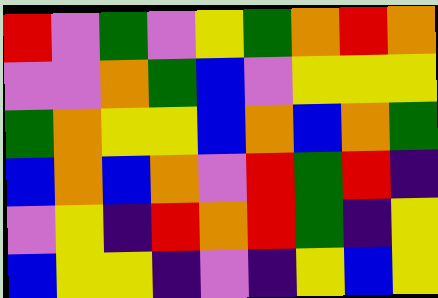[["red", "violet", "green", "violet", "yellow", "green", "orange", "red", "orange"], ["violet", "violet", "orange", "green", "blue", "violet", "yellow", "yellow", "yellow"], ["green", "orange", "yellow", "yellow", "blue", "orange", "blue", "orange", "green"], ["blue", "orange", "blue", "orange", "violet", "red", "green", "red", "indigo"], ["violet", "yellow", "indigo", "red", "orange", "red", "green", "indigo", "yellow"], ["blue", "yellow", "yellow", "indigo", "violet", "indigo", "yellow", "blue", "yellow"]]